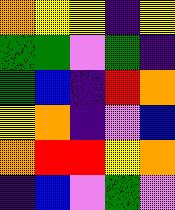[["orange", "yellow", "yellow", "indigo", "yellow"], ["green", "green", "violet", "green", "indigo"], ["green", "blue", "indigo", "red", "orange"], ["yellow", "orange", "indigo", "violet", "blue"], ["orange", "red", "red", "yellow", "orange"], ["indigo", "blue", "violet", "green", "violet"]]